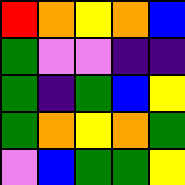[["red", "orange", "yellow", "orange", "blue"], ["green", "violet", "violet", "indigo", "indigo"], ["green", "indigo", "green", "blue", "yellow"], ["green", "orange", "yellow", "orange", "green"], ["violet", "blue", "green", "green", "yellow"]]